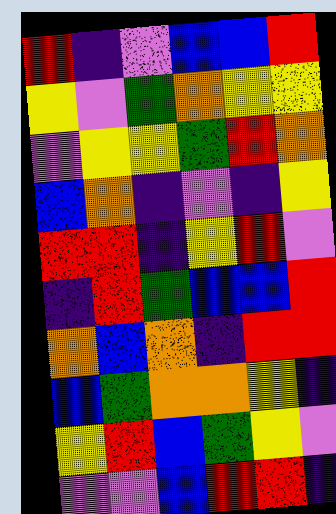[["red", "indigo", "violet", "blue", "blue", "red"], ["yellow", "violet", "green", "orange", "yellow", "yellow"], ["violet", "yellow", "yellow", "green", "red", "orange"], ["blue", "orange", "indigo", "violet", "indigo", "yellow"], ["red", "red", "indigo", "yellow", "red", "violet"], ["indigo", "red", "green", "blue", "blue", "red"], ["orange", "blue", "orange", "indigo", "red", "red"], ["blue", "green", "orange", "orange", "yellow", "indigo"], ["yellow", "red", "blue", "green", "yellow", "violet"], ["violet", "violet", "blue", "red", "red", "indigo"]]